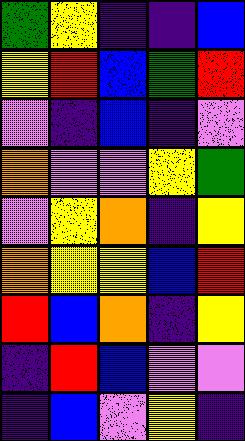[["green", "yellow", "indigo", "indigo", "blue"], ["yellow", "red", "blue", "green", "red"], ["violet", "indigo", "blue", "indigo", "violet"], ["orange", "violet", "violet", "yellow", "green"], ["violet", "yellow", "orange", "indigo", "yellow"], ["orange", "yellow", "yellow", "blue", "red"], ["red", "blue", "orange", "indigo", "yellow"], ["indigo", "red", "blue", "violet", "violet"], ["indigo", "blue", "violet", "yellow", "indigo"]]